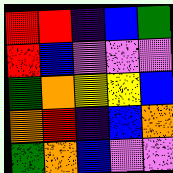[["red", "red", "indigo", "blue", "green"], ["red", "blue", "violet", "violet", "violet"], ["green", "orange", "yellow", "yellow", "blue"], ["orange", "red", "indigo", "blue", "orange"], ["green", "orange", "blue", "violet", "violet"]]